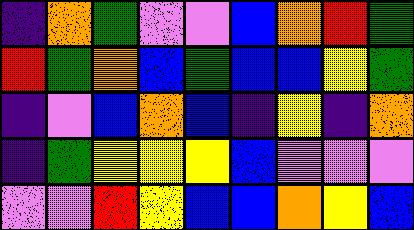[["indigo", "orange", "green", "violet", "violet", "blue", "orange", "red", "green"], ["red", "green", "orange", "blue", "green", "blue", "blue", "yellow", "green"], ["indigo", "violet", "blue", "orange", "blue", "indigo", "yellow", "indigo", "orange"], ["indigo", "green", "yellow", "yellow", "yellow", "blue", "violet", "violet", "violet"], ["violet", "violet", "red", "yellow", "blue", "blue", "orange", "yellow", "blue"]]